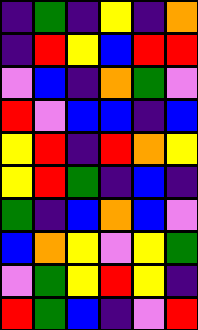[["indigo", "green", "indigo", "yellow", "indigo", "orange"], ["indigo", "red", "yellow", "blue", "red", "red"], ["violet", "blue", "indigo", "orange", "green", "violet"], ["red", "violet", "blue", "blue", "indigo", "blue"], ["yellow", "red", "indigo", "red", "orange", "yellow"], ["yellow", "red", "green", "indigo", "blue", "indigo"], ["green", "indigo", "blue", "orange", "blue", "violet"], ["blue", "orange", "yellow", "violet", "yellow", "green"], ["violet", "green", "yellow", "red", "yellow", "indigo"], ["red", "green", "blue", "indigo", "violet", "red"]]